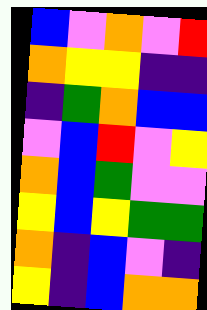[["blue", "violet", "orange", "violet", "red"], ["orange", "yellow", "yellow", "indigo", "indigo"], ["indigo", "green", "orange", "blue", "blue"], ["violet", "blue", "red", "violet", "yellow"], ["orange", "blue", "green", "violet", "violet"], ["yellow", "blue", "yellow", "green", "green"], ["orange", "indigo", "blue", "violet", "indigo"], ["yellow", "indigo", "blue", "orange", "orange"]]